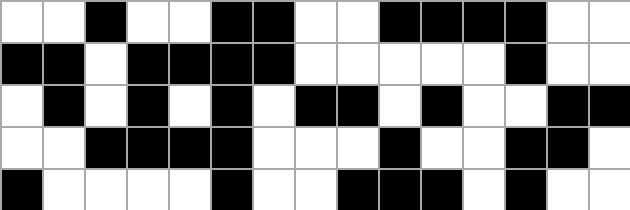[["white", "white", "black", "white", "white", "black", "black", "white", "white", "black", "black", "black", "black", "white", "white"], ["black", "black", "white", "black", "black", "black", "black", "white", "white", "white", "white", "white", "black", "white", "white"], ["white", "black", "white", "black", "white", "black", "white", "black", "black", "white", "black", "white", "white", "black", "black"], ["white", "white", "black", "black", "black", "black", "white", "white", "white", "black", "white", "white", "black", "black", "white"], ["black", "white", "white", "white", "white", "black", "white", "white", "black", "black", "black", "white", "black", "white", "white"]]